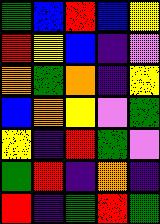[["green", "blue", "red", "blue", "yellow"], ["red", "yellow", "blue", "indigo", "violet"], ["orange", "green", "orange", "indigo", "yellow"], ["blue", "orange", "yellow", "violet", "green"], ["yellow", "indigo", "red", "green", "violet"], ["green", "red", "indigo", "orange", "indigo"], ["red", "indigo", "green", "red", "green"]]